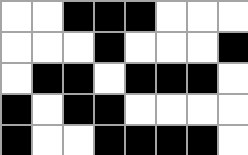[["white", "white", "black", "black", "black", "white", "white", "white"], ["white", "white", "white", "black", "white", "white", "white", "black"], ["white", "black", "black", "white", "black", "black", "black", "white"], ["black", "white", "black", "black", "white", "white", "white", "white"], ["black", "white", "white", "black", "black", "black", "black", "white"]]